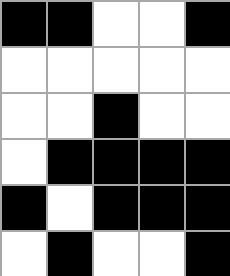[["black", "black", "white", "white", "black"], ["white", "white", "white", "white", "white"], ["white", "white", "black", "white", "white"], ["white", "black", "black", "black", "black"], ["black", "white", "black", "black", "black"], ["white", "black", "white", "white", "black"]]